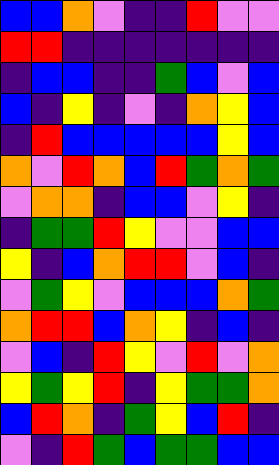[["blue", "blue", "orange", "violet", "indigo", "indigo", "red", "violet", "violet"], ["red", "red", "indigo", "indigo", "indigo", "indigo", "indigo", "indigo", "indigo"], ["indigo", "blue", "blue", "indigo", "indigo", "green", "blue", "violet", "blue"], ["blue", "indigo", "yellow", "indigo", "violet", "indigo", "orange", "yellow", "blue"], ["indigo", "red", "blue", "blue", "blue", "blue", "blue", "yellow", "blue"], ["orange", "violet", "red", "orange", "blue", "red", "green", "orange", "green"], ["violet", "orange", "orange", "indigo", "blue", "blue", "violet", "yellow", "indigo"], ["indigo", "green", "green", "red", "yellow", "violet", "violet", "blue", "blue"], ["yellow", "indigo", "blue", "orange", "red", "red", "violet", "blue", "indigo"], ["violet", "green", "yellow", "violet", "blue", "blue", "blue", "orange", "green"], ["orange", "red", "red", "blue", "orange", "yellow", "indigo", "blue", "indigo"], ["violet", "blue", "indigo", "red", "yellow", "violet", "red", "violet", "orange"], ["yellow", "green", "yellow", "red", "indigo", "yellow", "green", "green", "orange"], ["blue", "red", "orange", "indigo", "green", "yellow", "blue", "red", "indigo"], ["violet", "indigo", "red", "green", "blue", "green", "green", "blue", "blue"]]